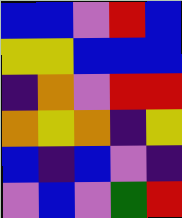[["blue", "blue", "violet", "red", "blue"], ["yellow", "yellow", "blue", "blue", "blue"], ["indigo", "orange", "violet", "red", "red"], ["orange", "yellow", "orange", "indigo", "yellow"], ["blue", "indigo", "blue", "violet", "indigo"], ["violet", "blue", "violet", "green", "red"]]